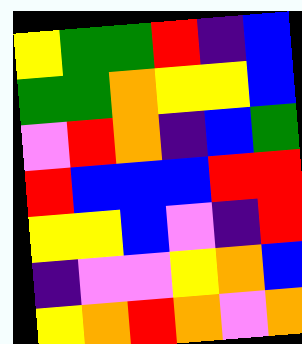[["yellow", "green", "green", "red", "indigo", "blue"], ["green", "green", "orange", "yellow", "yellow", "blue"], ["violet", "red", "orange", "indigo", "blue", "green"], ["red", "blue", "blue", "blue", "red", "red"], ["yellow", "yellow", "blue", "violet", "indigo", "red"], ["indigo", "violet", "violet", "yellow", "orange", "blue"], ["yellow", "orange", "red", "orange", "violet", "orange"]]